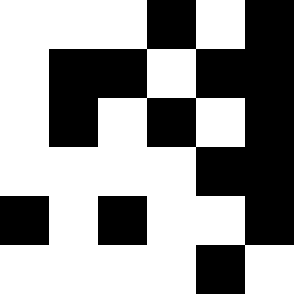[["white", "white", "white", "black", "white", "black"], ["white", "black", "black", "white", "black", "black"], ["white", "black", "white", "black", "white", "black"], ["white", "white", "white", "white", "black", "black"], ["black", "white", "black", "white", "white", "black"], ["white", "white", "white", "white", "black", "white"]]